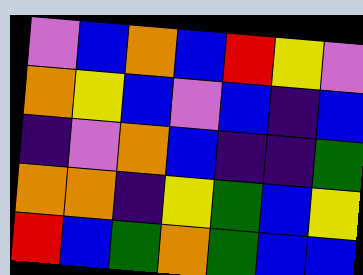[["violet", "blue", "orange", "blue", "red", "yellow", "violet"], ["orange", "yellow", "blue", "violet", "blue", "indigo", "blue"], ["indigo", "violet", "orange", "blue", "indigo", "indigo", "green"], ["orange", "orange", "indigo", "yellow", "green", "blue", "yellow"], ["red", "blue", "green", "orange", "green", "blue", "blue"]]